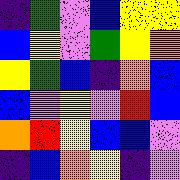[["indigo", "green", "violet", "blue", "yellow", "yellow"], ["blue", "yellow", "violet", "green", "yellow", "orange"], ["yellow", "green", "blue", "indigo", "orange", "blue"], ["blue", "violet", "yellow", "violet", "red", "blue"], ["orange", "red", "yellow", "blue", "blue", "violet"], ["indigo", "blue", "orange", "yellow", "indigo", "violet"]]